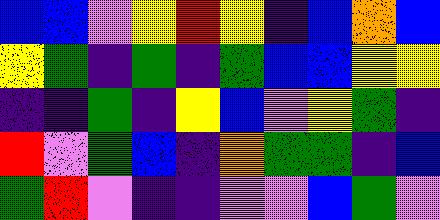[["blue", "blue", "violet", "yellow", "red", "yellow", "indigo", "blue", "orange", "blue"], ["yellow", "green", "indigo", "green", "indigo", "green", "blue", "blue", "yellow", "yellow"], ["indigo", "indigo", "green", "indigo", "yellow", "blue", "violet", "yellow", "green", "indigo"], ["red", "violet", "green", "blue", "indigo", "orange", "green", "green", "indigo", "blue"], ["green", "red", "violet", "indigo", "indigo", "violet", "violet", "blue", "green", "violet"]]